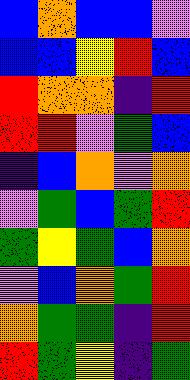[["blue", "orange", "blue", "blue", "violet"], ["blue", "blue", "yellow", "red", "blue"], ["red", "orange", "orange", "indigo", "red"], ["red", "red", "violet", "green", "blue"], ["indigo", "blue", "orange", "violet", "orange"], ["violet", "green", "blue", "green", "red"], ["green", "yellow", "green", "blue", "orange"], ["violet", "blue", "orange", "green", "red"], ["orange", "green", "green", "indigo", "red"], ["red", "green", "yellow", "indigo", "green"]]